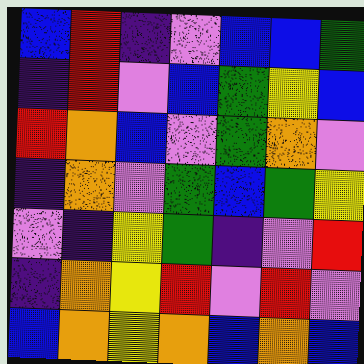[["blue", "red", "indigo", "violet", "blue", "blue", "green"], ["indigo", "red", "violet", "blue", "green", "yellow", "blue"], ["red", "orange", "blue", "violet", "green", "orange", "violet"], ["indigo", "orange", "violet", "green", "blue", "green", "yellow"], ["violet", "indigo", "yellow", "green", "indigo", "violet", "red"], ["indigo", "orange", "yellow", "red", "violet", "red", "violet"], ["blue", "orange", "yellow", "orange", "blue", "orange", "blue"]]